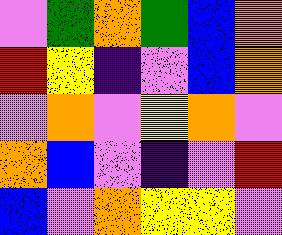[["violet", "green", "orange", "green", "blue", "orange"], ["red", "yellow", "indigo", "violet", "blue", "orange"], ["violet", "orange", "violet", "yellow", "orange", "violet"], ["orange", "blue", "violet", "indigo", "violet", "red"], ["blue", "violet", "orange", "yellow", "yellow", "violet"]]